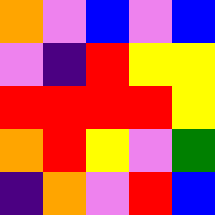[["orange", "violet", "blue", "violet", "blue"], ["violet", "indigo", "red", "yellow", "yellow"], ["red", "red", "red", "red", "yellow"], ["orange", "red", "yellow", "violet", "green"], ["indigo", "orange", "violet", "red", "blue"]]